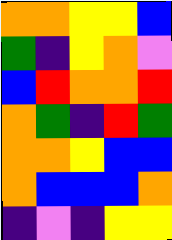[["orange", "orange", "yellow", "yellow", "blue"], ["green", "indigo", "yellow", "orange", "violet"], ["blue", "red", "orange", "orange", "red"], ["orange", "green", "indigo", "red", "green"], ["orange", "orange", "yellow", "blue", "blue"], ["orange", "blue", "blue", "blue", "orange"], ["indigo", "violet", "indigo", "yellow", "yellow"]]